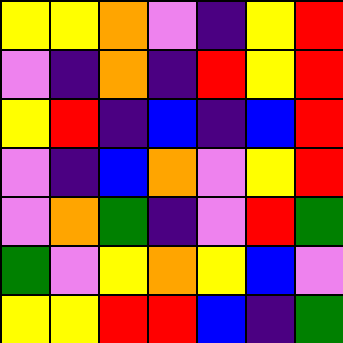[["yellow", "yellow", "orange", "violet", "indigo", "yellow", "red"], ["violet", "indigo", "orange", "indigo", "red", "yellow", "red"], ["yellow", "red", "indigo", "blue", "indigo", "blue", "red"], ["violet", "indigo", "blue", "orange", "violet", "yellow", "red"], ["violet", "orange", "green", "indigo", "violet", "red", "green"], ["green", "violet", "yellow", "orange", "yellow", "blue", "violet"], ["yellow", "yellow", "red", "red", "blue", "indigo", "green"]]